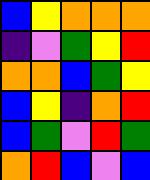[["blue", "yellow", "orange", "orange", "orange"], ["indigo", "violet", "green", "yellow", "red"], ["orange", "orange", "blue", "green", "yellow"], ["blue", "yellow", "indigo", "orange", "red"], ["blue", "green", "violet", "red", "green"], ["orange", "red", "blue", "violet", "blue"]]